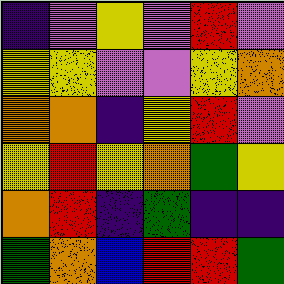[["indigo", "violet", "yellow", "violet", "red", "violet"], ["yellow", "yellow", "violet", "violet", "yellow", "orange"], ["orange", "orange", "indigo", "yellow", "red", "violet"], ["yellow", "red", "yellow", "orange", "green", "yellow"], ["orange", "red", "indigo", "green", "indigo", "indigo"], ["green", "orange", "blue", "red", "red", "green"]]